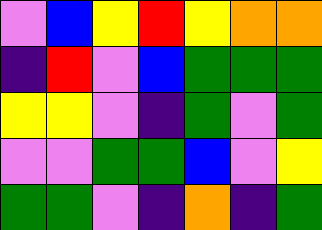[["violet", "blue", "yellow", "red", "yellow", "orange", "orange"], ["indigo", "red", "violet", "blue", "green", "green", "green"], ["yellow", "yellow", "violet", "indigo", "green", "violet", "green"], ["violet", "violet", "green", "green", "blue", "violet", "yellow"], ["green", "green", "violet", "indigo", "orange", "indigo", "green"]]